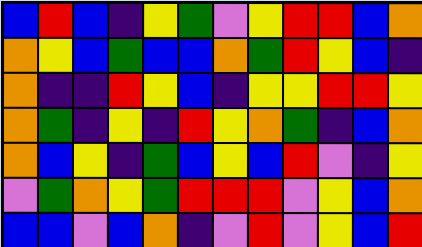[["blue", "red", "blue", "indigo", "yellow", "green", "violet", "yellow", "red", "red", "blue", "orange"], ["orange", "yellow", "blue", "green", "blue", "blue", "orange", "green", "red", "yellow", "blue", "indigo"], ["orange", "indigo", "indigo", "red", "yellow", "blue", "indigo", "yellow", "yellow", "red", "red", "yellow"], ["orange", "green", "indigo", "yellow", "indigo", "red", "yellow", "orange", "green", "indigo", "blue", "orange"], ["orange", "blue", "yellow", "indigo", "green", "blue", "yellow", "blue", "red", "violet", "indigo", "yellow"], ["violet", "green", "orange", "yellow", "green", "red", "red", "red", "violet", "yellow", "blue", "orange"], ["blue", "blue", "violet", "blue", "orange", "indigo", "violet", "red", "violet", "yellow", "blue", "red"]]